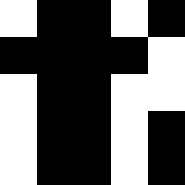[["white", "black", "black", "white", "black"], ["black", "black", "black", "black", "white"], ["white", "black", "black", "white", "white"], ["white", "black", "black", "white", "black"], ["white", "black", "black", "white", "black"]]